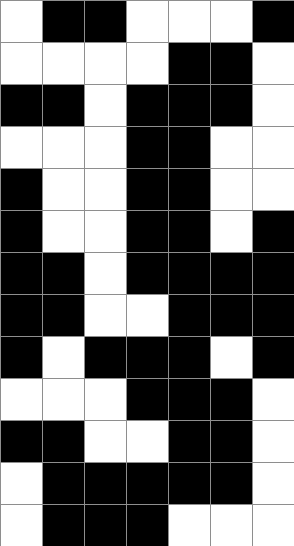[["white", "black", "black", "white", "white", "white", "black"], ["white", "white", "white", "white", "black", "black", "white"], ["black", "black", "white", "black", "black", "black", "white"], ["white", "white", "white", "black", "black", "white", "white"], ["black", "white", "white", "black", "black", "white", "white"], ["black", "white", "white", "black", "black", "white", "black"], ["black", "black", "white", "black", "black", "black", "black"], ["black", "black", "white", "white", "black", "black", "black"], ["black", "white", "black", "black", "black", "white", "black"], ["white", "white", "white", "black", "black", "black", "white"], ["black", "black", "white", "white", "black", "black", "white"], ["white", "black", "black", "black", "black", "black", "white"], ["white", "black", "black", "black", "white", "white", "white"]]